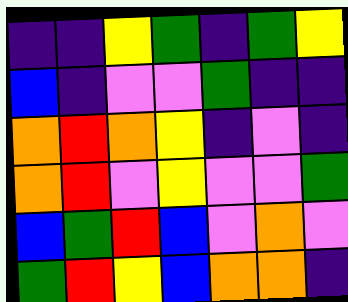[["indigo", "indigo", "yellow", "green", "indigo", "green", "yellow"], ["blue", "indigo", "violet", "violet", "green", "indigo", "indigo"], ["orange", "red", "orange", "yellow", "indigo", "violet", "indigo"], ["orange", "red", "violet", "yellow", "violet", "violet", "green"], ["blue", "green", "red", "blue", "violet", "orange", "violet"], ["green", "red", "yellow", "blue", "orange", "orange", "indigo"]]